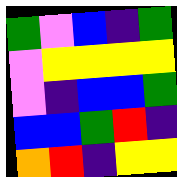[["green", "violet", "blue", "indigo", "green"], ["violet", "yellow", "yellow", "yellow", "yellow"], ["violet", "indigo", "blue", "blue", "green"], ["blue", "blue", "green", "red", "indigo"], ["orange", "red", "indigo", "yellow", "yellow"]]